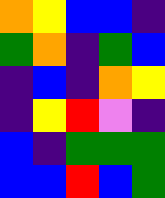[["orange", "yellow", "blue", "blue", "indigo"], ["green", "orange", "indigo", "green", "blue"], ["indigo", "blue", "indigo", "orange", "yellow"], ["indigo", "yellow", "red", "violet", "indigo"], ["blue", "indigo", "green", "green", "green"], ["blue", "blue", "red", "blue", "green"]]